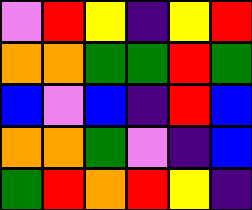[["violet", "red", "yellow", "indigo", "yellow", "red"], ["orange", "orange", "green", "green", "red", "green"], ["blue", "violet", "blue", "indigo", "red", "blue"], ["orange", "orange", "green", "violet", "indigo", "blue"], ["green", "red", "orange", "red", "yellow", "indigo"]]